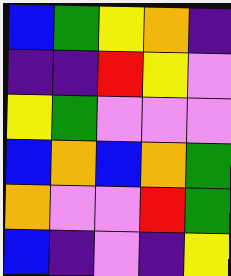[["blue", "green", "yellow", "orange", "indigo"], ["indigo", "indigo", "red", "yellow", "violet"], ["yellow", "green", "violet", "violet", "violet"], ["blue", "orange", "blue", "orange", "green"], ["orange", "violet", "violet", "red", "green"], ["blue", "indigo", "violet", "indigo", "yellow"]]